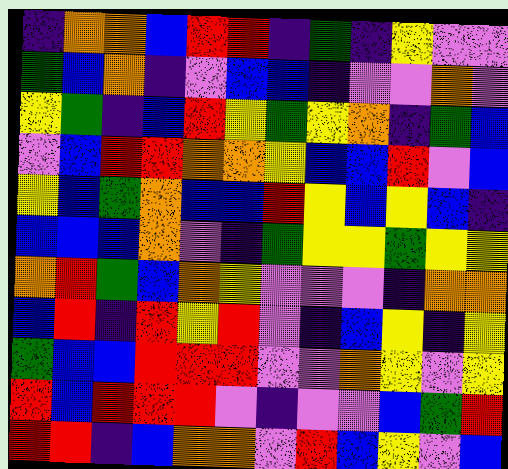[["indigo", "orange", "orange", "blue", "red", "red", "indigo", "green", "indigo", "yellow", "violet", "violet"], ["green", "blue", "orange", "indigo", "violet", "blue", "blue", "indigo", "violet", "violet", "orange", "violet"], ["yellow", "green", "indigo", "blue", "red", "yellow", "green", "yellow", "orange", "indigo", "green", "blue"], ["violet", "blue", "red", "red", "orange", "orange", "yellow", "blue", "blue", "red", "violet", "blue"], ["yellow", "blue", "green", "orange", "blue", "blue", "red", "yellow", "blue", "yellow", "blue", "indigo"], ["blue", "blue", "blue", "orange", "violet", "indigo", "green", "yellow", "yellow", "green", "yellow", "yellow"], ["orange", "red", "green", "blue", "orange", "yellow", "violet", "violet", "violet", "indigo", "orange", "orange"], ["blue", "red", "indigo", "red", "yellow", "red", "violet", "indigo", "blue", "yellow", "indigo", "yellow"], ["green", "blue", "blue", "red", "red", "red", "violet", "violet", "orange", "yellow", "violet", "yellow"], ["red", "blue", "red", "red", "red", "violet", "indigo", "violet", "violet", "blue", "green", "red"], ["red", "red", "indigo", "blue", "orange", "orange", "violet", "red", "blue", "yellow", "violet", "blue"]]